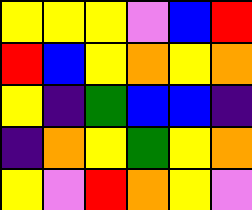[["yellow", "yellow", "yellow", "violet", "blue", "red"], ["red", "blue", "yellow", "orange", "yellow", "orange"], ["yellow", "indigo", "green", "blue", "blue", "indigo"], ["indigo", "orange", "yellow", "green", "yellow", "orange"], ["yellow", "violet", "red", "orange", "yellow", "violet"]]